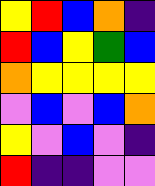[["yellow", "red", "blue", "orange", "indigo"], ["red", "blue", "yellow", "green", "blue"], ["orange", "yellow", "yellow", "yellow", "yellow"], ["violet", "blue", "violet", "blue", "orange"], ["yellow", "violet", "blue", "violet", "indigo"], ["red", "indigo", "indigo", "violet", "violet"]]